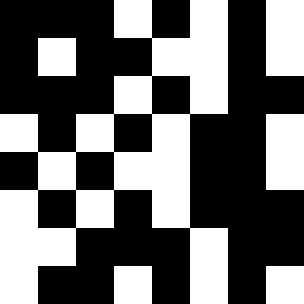[["black", "black", "black", "white", "black", "white", "black", "white"], ["black", "white", "black", "black", "white", "white", "black", "white"], ["black", "black", "black", "white", "black", "white", "black", "black"], ["white", "black", "white", "black", "white", "black", "black", "white"], ["black", "white", "black", "white", "white", "black", "black", "white"], ["white", "black", "white", "black", "white", "black", "black", "black"], ["white", "white", "black", "black", "black", "white", "black", "black"], ["white", "black", "black", "white", "black", "white", "black", "white"]]